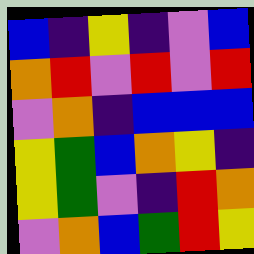[["blue", "indigo", "yellow", "indigo", "violet", "blue"], ["orange", "red", "violet", "red", "violet", "red"], ["violet", "orange", "indigo", "blue", "blue", "blue"], ["yellow", "green", "blue", "orange", "yellow", "indigo"], ["yellow", "green", "violet", "indigo", "red", "orange"], ["violet", "orange", "blue", "green", "red", "yellow"]]